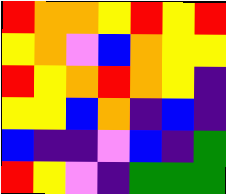[["red", "orange", "orange", "yellow", "red", "yellow", "red"], ["yellow", "orange", "violet", "blue", "orange", "yellow", "yellow"], ["red", "yellow", "orange", "red", "orange", "yellow", "indigo"], ["yellow", "yellow", "blue", "orange", "indigo", "blue", "indigo"], ["blue", "indigo", "indigo", "violet", "blue", "indigo", "green"], ["red", "yellow", "violet", "indigo", "green", "green", "green"]]